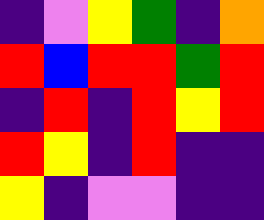[["indigo", "violet", "yellow", "green", "indigo", "orange"], ["red", "blue", "red", "red", "green", "red"], ["indigo", "red", "indigo", "red", "yellow", "red"], ["red", "yellow", "indigo", "red", "indigo", "indigo"], ["yellow", "indigo", "violet", "violet", "indigo", "indigo"]]